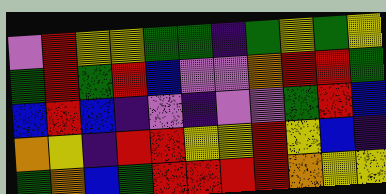[["violet", "red", "yellow", "yellow", "green", "green", "indigo", "green", "yellow", "green", "yellow"], ["green", "red", "green", "red", "blue", "violet", "violet", "orange", "red", "red", "green"], ["blue", "red", "blue", "indigo", "violet", "indigo", "violet", "violet", "green", "red", "blue"], ["orange", "yellow", "indigo", "red", "red", "yellow", "yellow", "red", "yellow", "blue", "indigo"], ["green", "orange", "blue", "green", "red", "red", "red", "red", "orange", "yellow", "yellow"]]